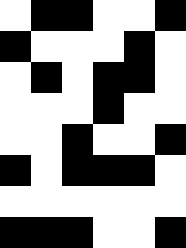[["white", "black", "black", "white", "white", "black"], ["black", "white", "white", "white", "black", "white"], ["white", "black", "white", "black", "black", "white"], ["white", "white", "white", "black", "white", "white"], ["white", "white", "black", "white", "white", "black"], ["black", "white", "black", "black", "black", "white"], ["white", "white", "white", "white", "white", "white"], ["black", "black", "black", "white", "white", "black"]]